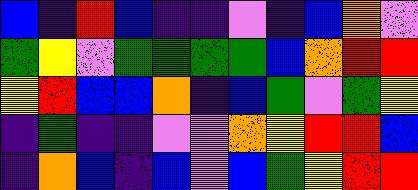[["blue", "indigo", "red", "blue", "indigo", "indigo", "violet", "indigo", "blue", "orange", "violet"], ["green", "yellow", "violet", "green", "green", "green", "green", "blue", "orange", "red", "red"], ["yellow", "red", "blue", "blue", "orange", "indigo", "blue", "green", "violet", "green", "yellow"], ["indigo", "green", "indigo", "indigo", "violet", "violet", "orange", "yellow", "red", "red", "blue"], ["indigo", "orange", "blue", "indigo", "blue", "violet", "blue", "green", "yellow", "red", "red"]]